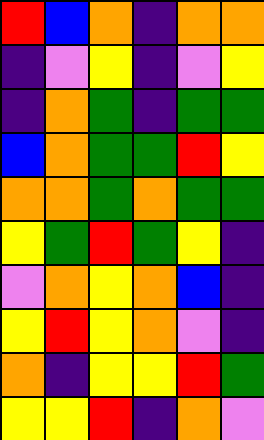[["red", "blue", "orange", "indigo", "orange", "orange"], ["indigo", "violet", "yellow", "indigo", "violet", "yellow"], ["indigo", "orange", "green", "indigo", "green", "green"], ["blue", "orange", "green", "green", "red", "yellow"], ["orange", "orange", "green", "orange", "green", "green"], ["yellow", "green", "red", "green", "yellow", "indigo"], ["violet", "orange", "yellow", "orange", "blue", "indigo"], ["yellow", "red", "yellow", "orange", "violet", "indigo"], ["orange", "indigo", "yellow", "yellow", "red", "green"], ["yellow", "yellow", "red", "indigo", "orange", "violet"]]